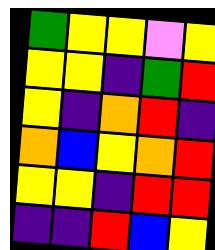[["green", "yellow", "yellow", "violet", "yellow"], ["yellow", "yellow", "indigo", "green", "red"], ["yellow", "indigo", "orange", "red", "indigo"], ["orange", "blue", "yellow", "orange", "red"], ["yellow", "yellow", "indigo", "red", "red"], ["indigo", "indigo", "red", "blue", "yellow"]]